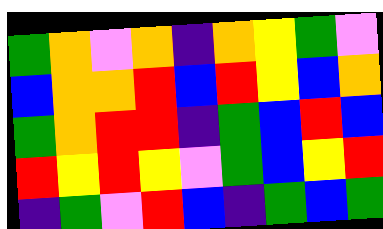[["green", "orange", "violet", "orange", "indigo", "orange", "yellow", "green", "violet"], ["blue", "orange", "orange", "red", "blue", "red", "yellow", "blue", "orange"], ["green", "orange", "red", "red", "indigo", "green", "blue", "red", "blue"], ["red", "yellow", "red", "yellow", "violet", "green", "blue", "yellow", "red"], ["indigo", "green", "violet", "red", "blue", "indigo", "green", "blue", "green"]]